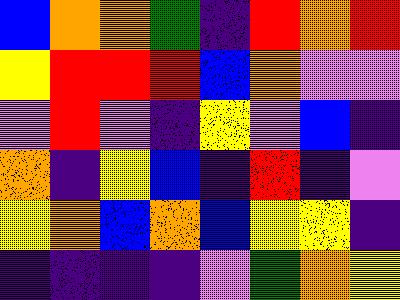[["blue", "orange", "orange", "green", "indigo", "red", "orange", "red"], ["yellow", "red", "red", "red", "blue", "orange", "violet", "violet"], ["violet", "red", "violet", "indigo", "yellow", "violet", "blue", "indigo"], ["orange", "indigo", "yellow", "blue", "indigo", "red", "indigo", "violet"], ["yellow", "orange", "blue", "orange", "blue", "yellow", "yellow", "indigo"], ["indigo", "indigo", "indigo", "indigo", "violet", "green", "orange", "yellow"]]